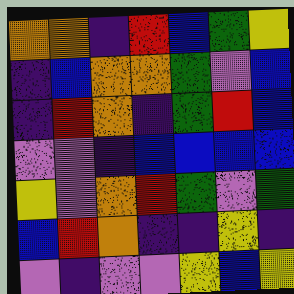[["orange", "orange", "indigo", "red", "blue", "green", "yellow"], ["indigo", "blue", "orange", "orange", "green", "violet", "blue"], ["indigo", "red", "orange", "indigo", "green", "red", "blue"], ["violet", "violet", "indigo", "blue", "blue", "blue", "blue"], ["yellow", "violet", "orange", "red", "green", "violet", "green"], ["blue", "red", "orange", "indigo", "indigo", "yellow", "indigo"], ["violet", "indigo", "violet", "violet", "yellow", "blue", "yellow"]]